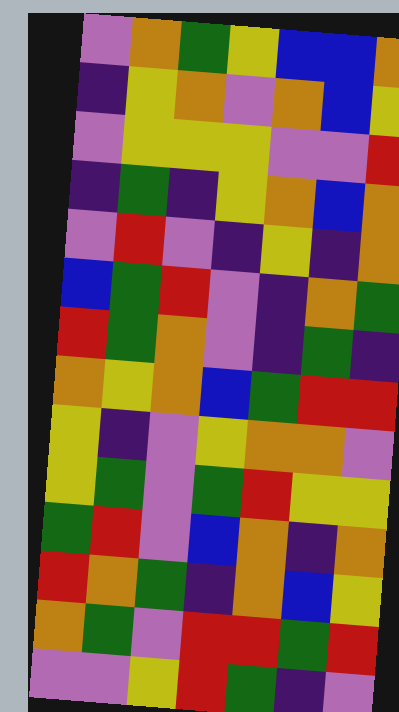[["violet", "orange", "green", "yellow", "blue", "blue", "orange"], ["indigo", "yellow", "orange", "violet", "orange", "blue", "yellow"], ["violet", "yellow", "yellow", "yellow", "violet", "violet", "red"], ["indigo", "green", "indigo", "yellow", "orange", "blue", "orange"], ["violet", "red", "violet", "indigo", "yellow", "indigo", "orange"], ["blue", "green", "red", "violet", "indigo", "orange", "green"], ["red", "green", "orange", "violet", "indigo", "green", "indigo"], ["orange", "yellow", "orange", "blue", "green", "red", "red"], ["yellow", "indigo", "violet", "yellow", "orange", "orange", "violet"], ["yellow", "green", "violet", "green", "red", "yellow", "yellow"], ["green", "red", "violet", "blue", "orange", "indigo", "orange"], ["red", "orange", "green", "indigo", "orange", "blue", "yellow"], ["orange", "green", "violet", "red", "red", "green", "red"], ["violet", "violet", "yellow", "red", "green", "indigo", "violet"]]